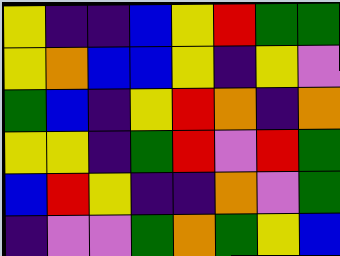[["yellow", "indigo", "indigo", "blue", "yellow", "red", "green", "green"], ["yellow", "orange", "blue", "blue", "yellow", "indigo", "yellow", "violet"], ["green", "blue", "indigo", "yellow", "red", "orange", "indigo", "orange"], ["yellow", "yellow", "indigo", "green", "red", "violet", "red", "green"], ["blue", "red", "yellow", "indigo", "indigo", "orange", "violet", "green"], ["indigo", "violet", "violet", "green", "orange", "green", "yellow", "blue"]]